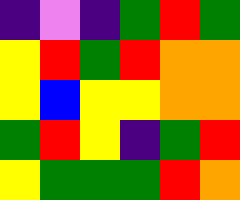[["indigo", "violet", "indigo", "green", "red", "green"], ["yellow", "red", "green", "red", "orange", "orange"], ["yellow", "blue", "yellow", "yellow", "orange", "orange"], ["green", "red", "yellow", "indigo", "green", "red"], ["yellow", "green", "green", "green", "red", "orange"]]